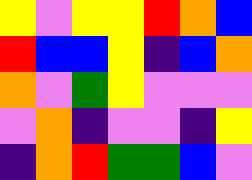[["yellow", "violet", "yellow", "yellow", "red", "orange", "blue"], ["red", "blue", "blue", "yellow", "indigo", "blue", "orange"], ["orange", "violet", "green", "yellow", "violet", "violet", "violet"], ["violet", "orange", "indigo", "violet", "violet", "indigo", "yellow"], ["indigo", "orange", "red", "green", "green", "blue", "violet"]]